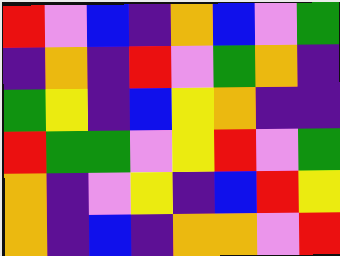[["red", "violet", "blue", "indigo", "orange", "blue", "violet", "green"], ["indigo", "orange", "indigo", "red", "violet", "green", "orange", "indigo"], ["green", "yellow", "indigo", "blue", "yellow", "orange", "indigo", "indigo"], ["red", "green", "green", "violet", "yellow", "red", "violet", "green"], ["orange", "indigo", "violet", "yellow", "indigo", "blue", "red", "yellow"], ["orange", "indigo", "blue", "indigo", "orange", "orange", "violet", "red"]]